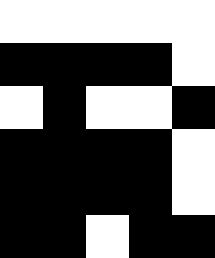[["white", "white", "white", "white", "white"], ["black", "black", "black", "black", "white"], ["white", "black", "white", "white", "black"], ["black", "black", "black", "black", "white"], ["black", "black", "black", "black", "white"], ["black", "black", "white", "black", "black"]]